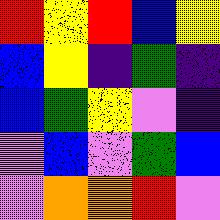[["red", "yellow", "red", "blue", "yellow"], ["blue", "yellow", "indigo", "green", "indigo"], ["blue", "green", "yellow", "violet", "indigo"], ["violet", "blue", "violet", "green", "blue"], ["violet", "orange", "orange", "red", "violet"]]